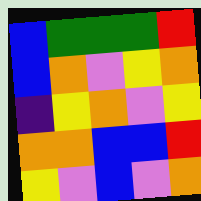[["blue", "green", "green", "green", "red"], ["blue", "orange", "violet", "yellow", "orange"], ["indigo", "yellow", "orange", "violet", "yellow"], ["orange", "orange", "blue", "blue", "red"], ["yellow", "violet", "blue", "violet", "orange"]]